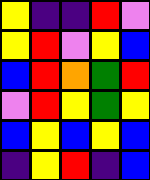[["yellow", "indigo", "indigo", "red", "violet"], ["yellow", "red", "violet", "yellow", "blue"], ["blue", "red", "orange", "green", "red"], ["violet", "red", "yellow", "green", "yellow"], ["blue", "yellow", "blue", "yellow", "blue"], ["indigo", "yellow", "red", "indigo", "blue"]]